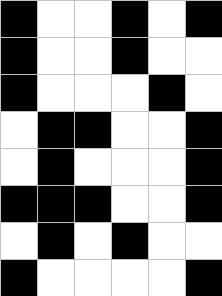[["black", "white", "white", "black", "white", "black"], ["black", "white", "white", "black", "white", "white"], ["black", "white", "white", "white", "black", "white"], ["white", "black", "black", "white", "white", "black"], ["white", "black", "white", "white", "white", "black"], ["black", "black", "black", "white", "white", "black"], ["white", "black", "white", "black", "white", "white"], ["black", "white", "white", "white", "white", "black"]]